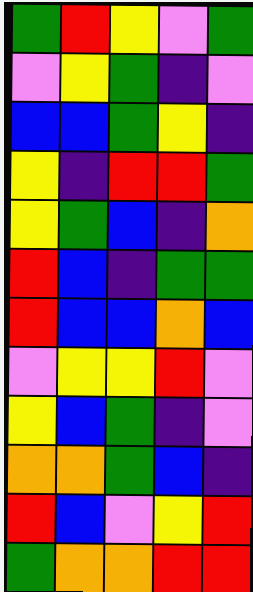[["green", "red", "yellow", "violet", "green"], ["violet", "yellow", "green", "indigo", "violet"], ["blue", "blue", "green", "yellow", "indigo"], ["yellow", "indigo", "red", "red", "green"], ["yellow", "green", "blue", "indigo", "orange"], ["red", "blue", "indigo", "green", "green"], ["red", "blue", "blue", "orange", "blue"], ["violet", "yellow", "yellow", "red", "violet"], ["yellow", "blue", "green", "indigo", "violet"], ["orange", "orange", "green", "blue", "indigo"], ["red", "blue", "violet", "yellow", "red"], ["green", "orange", "orange", "red", "red"]]